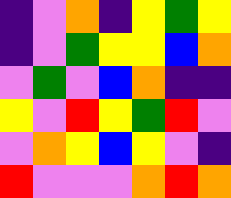[["indigo", "violet", "orange", "indigo", "yellow", "green", "yellow"], ["indigo", "violet", "green", "yellow", "yellow", "blue", "orange"], ["violet", "green", "violet", "blue", "orange", "indigo", "indigo"], ["yellow", "violet", "red", "yellow", "green", "red", "violet"], ["violet", "orange", "yellow", "blue", "yellow", "violet", "indigo"], ["red", "violet", "violet", "violet", "orange", "red", "orange"]]